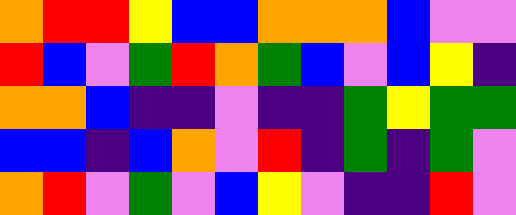[["orange", "red", "red", "yellow", "blue", "blue", "orange", "orange", "orange", "blue", "violet", "violet"], ["red", "blue", "violet", "green", "red", "orange", "green", "blue", "violet", "blue", "yellow", "indigo"], ["orange", "orange", "blue", "indigo", "indigo", "violet", "indigo", "indigo", "green", "yellow", "green", "green"], ["blue", "blue", "indigo", "blue", "orange", "violet", "red", "indigo", "green", "indigo", "green", "violet"], ["orange", "red", "violet", "green", "violet", "blue", "yellow", "violet", "indigo", "indigo", "red", "violet"]]